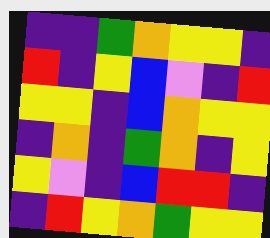[["indigo", "indigo", "green", "orange", "yellow", "yellow", "indigo"], ["red", "indigo", "yellow", "blue", "violet", "indigo", "red"], ["yellow", "yellow", "indigo", "blue", "orange", "yellow", "yellow"], ["indigo", "orange", "indigo", "green", "orange", "indigo", "yellow"], ["yellow", "violet", "indigo", "blue", "red", "red", "indigo"], ["indigo", "red", "yellow", "orange", "green", "yellow", "yellow"]]